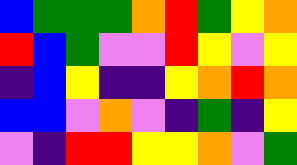[["blue", "green", "green", "green", "orange", "red", "green", "yellow", "orange"], ["red", "blue", "green", "violet", "violet", "red", "yellow", "violet", "yellow"], ["indigo", "blue", "yellow", "indigo", "indigo", "yellow", "orange", "red", "orange"], ["blue", "blue", "violet", "orange", "violet", "indigo", "green", "indigo", "yellow"], ["violet", "indigo", "red", "red", "yellow", "yellow", "orange", "violet", "green"]]